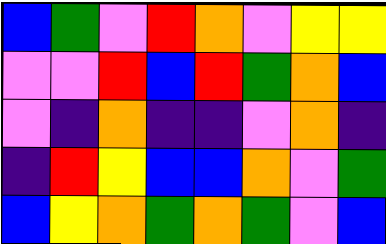[["blue", "green", "violet", "red", "orange", "violet", "yellow", "yellow"], ["violet", "violet", "red", "blue", "red", "green", "orange", "blue"], ["violet", "indigo", "orange", "indigo", "indigo", "violet", "orange", "indigo"], ["indigo", "red", "yellow", "blue", "blue", "orange", "violet", "green"], ["blue", "yellow", "orange", "green", "orange", "green", "violet", "blue"]]